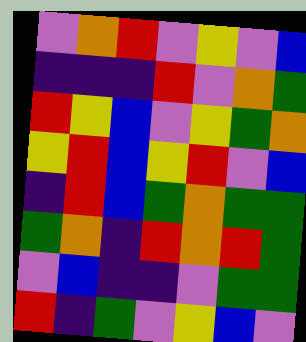[["violet", "orange", "red", "violet", "yellow", "violet", "blue"], ["indigo", "indigo", "indigo", "red", "violet", "orange", "green"], ["red", "yellow", "blue", "violet", "yellow", "green", "orange"], ["yellow", "red", "blue", "yellow", "red", "violet", "blue"], ["indigo", "red", "blue", "green", "orange", "green", "green"], ["green", "orange", "indigo", "red", "orange", "red", "green"], ["violet", "blue", "indigo", "indigo", "violet", "green", "green"], ["red", "indigo", "green", "violet", "yellow", "blue", "violet"]]